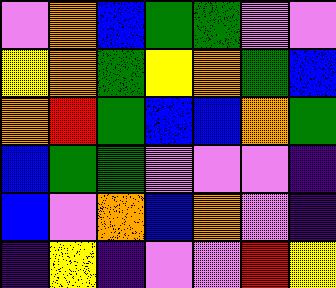[["violet", "orange", "blue", "green", "green", "violet", "violet"], ["yellow", "orange", "green", "yellow", "orange", "green", "blue"], ["orange", "red", "green", "blue", "blue", "orange", "green"], ["blue", "green", "green", "violet", "violet", "violet", "indigo"], ["blue", "violet", "orange", "blue", "orange", "violet", "indigo"], ["indigo", "yellow", "indigo", "violet", "violet", "red", "yellow"]]